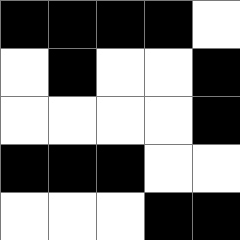[["black", "black", "black", "black", "white"], ["white", "black", "white", "white", "black"], ["white", "white", "white", "white", "black"], ["black", "black", "black", "white", "white"], ["white", "white", "white", "black", "black"]]